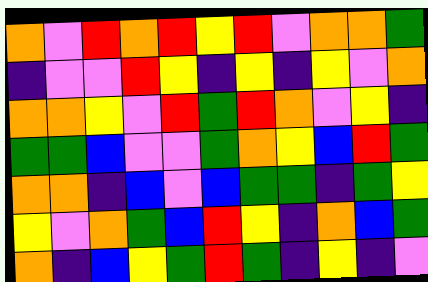[["orange", "violet", "red", "orange", "red", "yellow", "red", "violet", "orange", "orange", "green"], ["indigo", "violet", "violet", "red", "yellow", "indigo", "yellow", "indigo", "yellow", "violet", "orange"], ["orange", "orange", "yellow", "violet", "red", "green", "red", "orange", "violet", "yellow", "indigo"], ["green", "green", "blue", "violet", "violet", "green", "orange", "yellow", "blue", "red", "green"], ["orange", "orange", "indigo", "blue", "violet", "blue", "green", "green", "indigo", "green", "yellow"], ["yellow", "violet", "orange", "green", "blue", "red", "yellow", "indigo", "orange", "blue", "green"], ["orange", "indigo", "blue", "yellow", "green", "red", "green", "indigo", "yellow", "indigo", "violet"]]